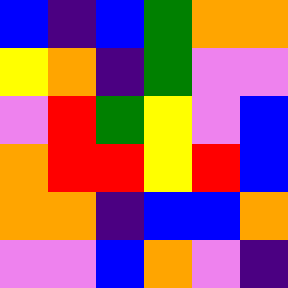[["blue", "indigo", "blue", "green", "orange", "orange"], ["yellow", "orange", "indigo", "green", "violet", "violet"], ["violet", "red", "green", "yellow", "violet", "blue"], ["orange", "red", "red", "yellow", "red", "blue"], ["orange", "orange", "indigo", "blue", "blue", "orange"], ["violet", "violet", "blue", "orange", "violet", "indigo"]]